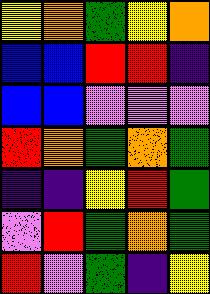[["yellow", "orange", "green", "yellow", "orange"], ["blue", "blue", "red", "red", "indigo"], ["blue", "blue", "violet", "violet", "violet"], ["red", "orange", "green", "orange", "green"], ["indigo", "indigo", "yellow", "red", "green"], ["violet", "red", "green", "orange", "green"], ["red", "violet", "green", "indigo", "yellow"]]